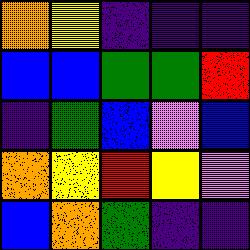[["orange", "yellow", "indigo", "indigo", "indigo"], ["blue", "blue", "green", "green", "red"], ["indigo", "green", "blue", "violet", "blue"], ["orange", "yellow", "red", "yellow", "violet"], ["blue", "orange", "green", "indigo", "indigo"]]